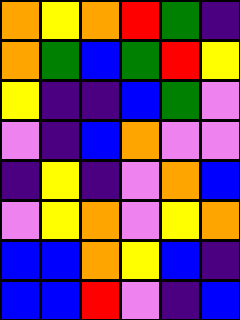[["orange", "yellow", "orange", "red", "green", "indigo"], ["orange", "green", "blue", "green", "red", "yellow"], ["yellow", "indigo", "indigo", "blue", "green", "violet"], ["violet", "indigo", "blue", "orange", "violet", "violet"], ["indigo", "yellow", "indigo", "violet", "orange", "blue"], ["violet", "yellow", "orange", "violet", "yellow", "orange"], ["blue", "blue", "orange", "yellow", "blue", "indigo"], ["blue", "blue", "red", "violet", "indigo", "blue"]]